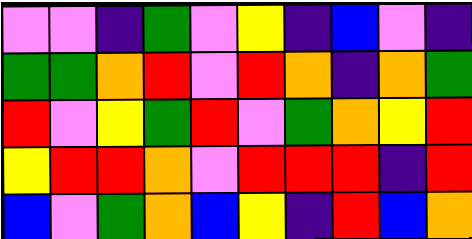[["violet", "violet", "indigo", "green", "violet", "yellow", "indigo", "blue", "violet", "indigo"], ["green", "green", "orange", "red", "violet", "red", "orange", "indigo", "orange", "green"], ["red", "violet", "yellow", "green", "red", "violet", "green", "orange", "yellow", "red"], ["yellow", "red", "red", "orange", "violet", "red", "red", "red", "indigo", "red"], ["blue", "violet", "green", "orange", "blue", "yellow", "indigo", "red", "blue", "orange"]]